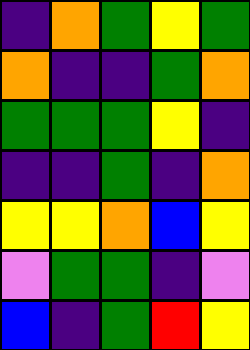[["indigo", "orange", "green", "yellow", "green"], ["orange", "indigo", "indigo", "green", "orange"], ["green", "green", "green", "yellow", "indigo"], ["indigo", "indigo", "green", "indigo", "orange"], ["yellow", "yellow", "orange", "blue", "yellow"], ["violet", "green", "green", "indigo", "violet"], ["blue", "indigo", "green", "red", "yellow"]]